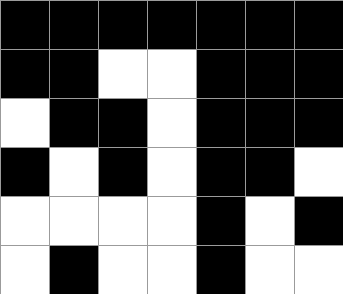[["black", "black", "black", "black", "black", "black", "black"], ["black", "black", "white", "white", "black", "black", "black"], ["white", "black", "black", "white", "black", "black", "black"], ["black", "white", "black", "white", "black", "black", "white"], ["white", "white", "white", "white", "black", "white", "black"], ["white", "black", "white", "white", "black", "white", "white"]]